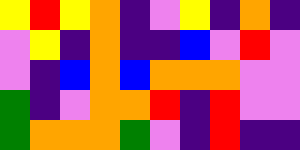[["yellow", "red", "yellow", "orange", "indigo", "violet", "yellow", "indigo", "orange", "indigo"], ["violet", "yellow", "indigo", "orange", "indigo", "indigo", "blue", "violet", "red", "violet"], ["violet", "indigo", "blue", "orange", "blue", "orange", "orange", "orange", "violet", "violet"], ["green", "indigo", "violet", "orange", "orange", "red", "indigo", "red", "violet", "violet"], ["green", "orange", "orange", "orange", "green", "violet", "indigo", "red", "indigo", "indigo"]]